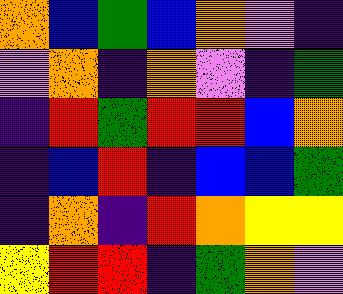[["orange", "blue", "green", "blue", "orange", "violet", "indigo"], ["violet", "orange", "indigo", "orange", "violet", "indigo", "green"], ["indigo", "red", "green", "red", "red", "blue", "orange"], ["indigo", "blue", "red", "indigo", "blue", "blue", "green"], ["indigo", "orange", "indigo", "red", "orange", "yellow", "yellow"], ["yellow", "red", "red", "indigo", "green", "orange", "violet"]]